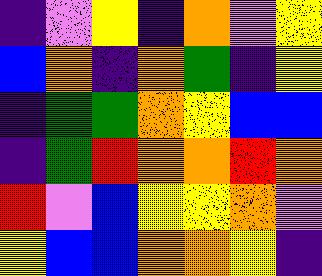[["indigo", "violet", "yellow", "indigo", "orange", "violet", "yellow"], ["blue", "orange", "indigo", "orange", "green", "indigo", "yellow"], ["indigo", "green", "green", "orange", "yellow", "blue", "blue"], ["indigo", "green", "red", "orange", "orange", "red", "orange"], ["red", "violet", "blue", "yellow", "yellow", "orange", "violet"], ["yellow", "blue", "blue", "orange", "orange", "yellow", "indigo"]]